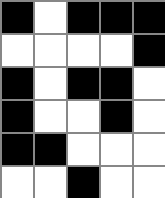[["black", "white", "black", "black", "black"], ["white", "white", "white", "white", "black"], ["black", "white", "black", "black", "white"], ["black", "white", "white", "black", "white"], ["black", "black", "white", "white", "white"], ["white", "white", "black", "white", "white"]]